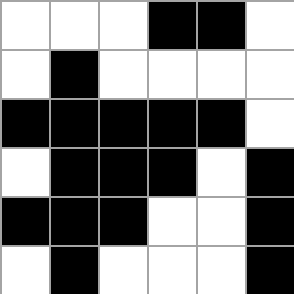[["white", "white", "white", "black", "black", "white"], ["white", "black", "white", "white", "white", "white"], ["black", "black", "black", "black", "black", "white"], ["white", "black", "black", "black", "white", "black"], ["black", "black", "black", "white", "white", "black"], ["white", "black", "white", "white", "white", "black"]]